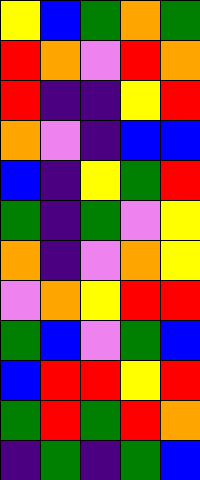[["yellow", "blue", "green", "orange", "green"], ["red", "orange", "violet", "red", "orange"], ["red", "indigo", "indigo", "yellow", "red"], ["orange", "violet", "indigo", "blue", "blue"], ["blue", "indigo", "yellow", "green", "red"], ["green", "indigo", "green", "violet", "yellow"], ["orange", "indigo", "violet", "orange", "yellow"], ["violet", "orange", "yellow", "red", "red"], ["green", "blue", "violet", "green", "blue"], ["blue", "red", "red", "yellow", "red"], ["green", "red", "green", "red", "orange"], ["indigo", "green", "indigo", "green", "blue"]]